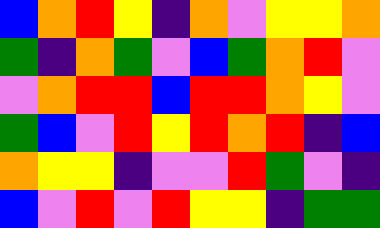[["blue", "orange", "red", "yellow", "indigo", "orange", "violet", "yellow", "yellow", "orange"], ["green", "indigo", "orange", "green", "violet", "blue", "green", "orange", "red", "violet"], ["violet", "orange", "red", "red", "blue", "red", "red", "orange", "yellow", "violet"], ["green", "blue", "violet", "red", "yellow", "red", "orange", "red", "indigo", "blue"], ["orange", "yellow", "yellow", "indigo", "violet", "violet", "red", "green", "violet", "indigo"], ["blue", "violet", "red", "violet", "red", "yellow", "yellow", "indigo", "green", "green"]]